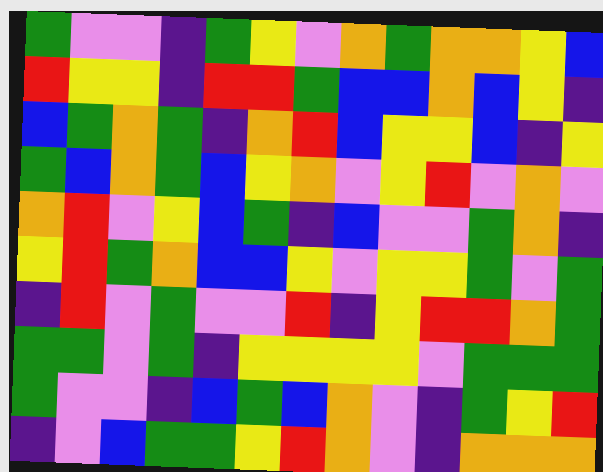[["green", "violet", "violet", "indigo", "green", "yellow", "violet", "orange", "green", "orange", "orange", "yellow", "blue"], ["red", "yellow", "yellow", "indigo", "red", "red", "green", "blue", "blue", "orange", "blue", "yellow", "indigo"], ["blue", "green", "orange", "green", "indigo", "orange", "red", "blue", "yellow", "yellow", "blue", "indigo", "yellow"], ["green", "blue", "orange", "green", "blue", "yellow", "orange", "violet", "yellow", "red", "violet", "orange", "violet"], ["orange", "red", "violet", "yellow", "blue", "green", "indigo", "blue", "violet", "violet", "green", "orange", "indigo"], ["yellow", "red", "green", "orange", "blue", "blue", "yellow", "violet", "yellow", "yellow", "green", "violet", "green"], ["indigo", "red", "violet", "green", "violet", "violet", "red", "indigo", "yellow", "red", "red", "orange", "green"], ["green", "green", "violet", "green", "indigo", "yellow", "yellow", "yellow", "yellow", "violet", "green", "green", "green"], ["green", "violet", "violet", "indigo", "blue", "green", "blue", "orange", "violet", "indigo", "green", "yellow", "red"], ["indigo", "violet", "blue", "green", "green", "yellow", "red", "orange", "violet", "indigo", "orange", "orange", "orange"]]